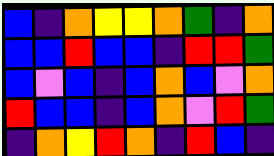[["blue", "indigo", "orange", "yellow", "yellow", "orange", "green", "indigo", "orange"], ["blue", "blue", "red", "blue", "blue", "indigo", "red", "red", "green"], ["blue", "violet", "blue", "indigo", "blue", "orange", "blue", "violet", "orange"], ["red", "blue", "blue", "indigo", "blue", "orange", "violet", "red", "green"], ["indigo", "orange", "yellow", "red", "orange", "indigo", "red", "blue", "indigo"]]